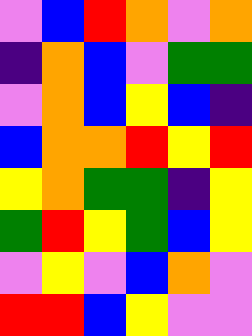[["violet", "blue", "red", "orange", "violet", "orange"], ["indigo", "orange", "blue", "violet", "green", "green"], ["violet", "orange", "blue", "yellow", "blue", "indigo"], ["blue", "orange", "orange", "red", "yellow", "red"], ["yellow", "orange", "green", "green", "indigo", "yellow"], ["green", "red", "yellow", "green", "blue", "yellow"], ["violet", "yellow", "violet", "blue", "orange", "violet"], ["red", "red", "blue", "yellow", "violet", "violet"]]